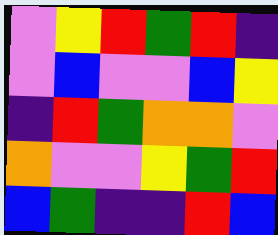[["violet", "yellow", "red", "green", "red", "indigo"], ["violet", "blue", "violet", "violet", "blue", "yellow"], ["indigo", "red", "green", "orange", "orange", "violet"], ["orange", "violet", "violet", "yellow", "green", "red"], ["blue", "green", "indigo", "indigo", "red", "blue"]]